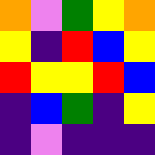[["orange", "violet", "green", "yellow", "orange"], ["yellow", "indigo", "red", "blue", "yellow"], ["red", "yellow", "yellow", "red", "blue"], ["indigo", "blue", "green", "indigo", "yellow"], ["indigo", "violet", "indigo", "indigo", "indigo"]]